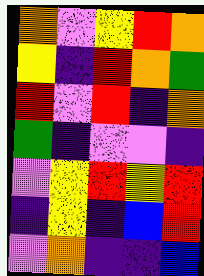[["orange", "violet", "yellow", "red", "orange"], ["yellow", "indigo", "red", "orange", "green"], ["red", "violet", "red", "indigo", "orange"], ["green", "indigo", "violet", "violet", "indigo"], ["violet", "yellow", "red", "yellow", "red"], ["indigo", "yellow", "indigo", "blue", "red"], ["violet", "orange", "indigo", "indigo", "blue"]]